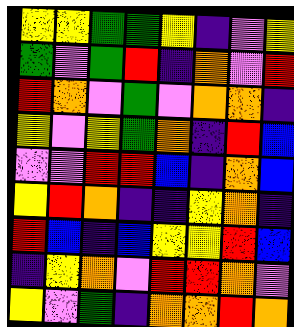[["yellow", "yellow", "green", "green", "yellow", "indigo", "violet", "yellow"], ["green", "violet", "green", "red", "indigo", "orange", "violet", "red"], ["red", "orange", "violet", "green", "violet", "orange", "orange", "indigo"], ["yellow", "violet", "yellow", "green", "orange", "indigo", "red", "blue"], ["violet", "violet", "red", "red", "blue", "indigo", "orange", "blue"], ["yellow", "red", "orange", "indigo", "indigo", "yellow", "orange", "indigo"], ["red", "blue", "indigo", "blue", "yellow", "yellow", "red", "blue"], ["indigo", "yellow", "orange", "violet", "red", "red", "orange", "violet"], ["yellow", "violet", "green", "indigo", "orange", "orange", "red", "orange"]]